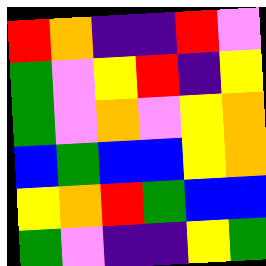[["red", "orange", "indigo", "indigo", "red", "violet"], ["green", "violet", "yellow", "red", "indigo", "yellow"], ["green", "violet", "orange", "violet", "yellow", "orange"], ["blue", "green", "blue", "blue", "yellow", "orange"], ["yellow", "orange", "red", "green", "blue", "blue"], ["green", "violet", "indigo", "indigo", "yellow", "green"]]